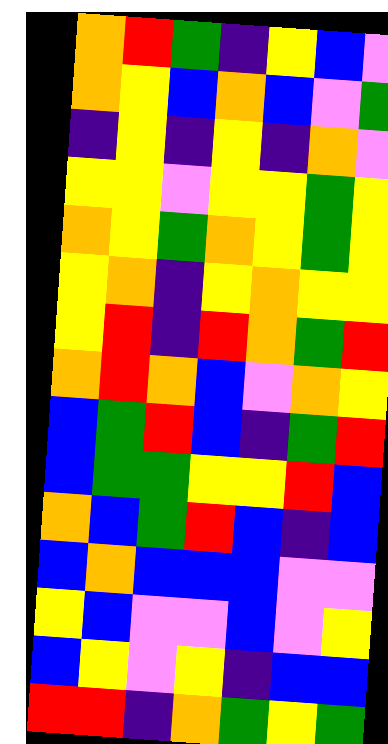[["orange", "red", "green", "indigo", "yellow", "blue", "violet"], ["orange", "yellow", "blue", "orange", "blue", "violet", "green"], ["indigo", "yellow", "indigo", "yellow", "indigo", "orange", "violet"], ["yellow", "yellow", "violet", "yellow", "yellow", "green", "yellow"], ["orange", "yellow", "green", "orange", "yellow", "green", "yellow"], ["yellow", "orange", "indigo", "yellow", "orange", "yellow", "yellow"], ["yellow", "red", "indigo", "red", "orange", "green", "red"], ["orange", "red", "orange", "blue", "violet", "orange", "yellow"], ["blue", "green", "red", "blue", "indigo", "green", "red"], ["blue", "green", "green", "yellow", "yellow", "red", "blue"], ["orange", "blue", "green", "red", "blue", "indigo", "blue"], ["blue", "orange", "blue", "blue", "blue", "violet", "violet"], ["yellow", "blue", "violet", "violet", "blue", "violet", "yellow"], ["blue", "yellow", "violet", "yellow", "indigo", "blue", "blue"], ["red", "red", "indigo", "orange", "green", "yellow", "green"]]